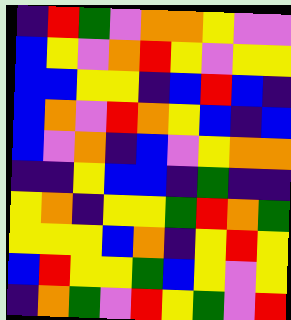[["indigo", "red", "green", "violet", "orange", "orange", "yellow", "violet", "violet"], ["blue", "yellow", "violet", "orange", "red", "yellow", "violet", "yellow", "yellow"], ["blue", "blue", "yellow", "yellow", "indigo", "blue", "red", "blue", "indigo"], ["blue", "orange", "violet", "red", "orange", "yellow", "blue", "indigo", "blue"], ["blue", "violet", "orange", "indigo", "blue", "violet", "yellow", "orange", "orange"], ["indigo", "indigo", "yellow", "blue", "blue", "indigo", "green", "indigo", "indigo"], ["yellow", "orange", "indigo", "yellow", "yellow", "green", "red", "orange", "green"], ["yellow", "yellow", "yellow", "blue", "orange", "indigo", "yellow", "red", "yellow"], ["blue", "red", "yellow", "yellow", "green", "blue", "yellow", "violet", "yellow"], ["indigo", "orange", "green", "violet", "red", "yellow", "green", "violet", "red"]]